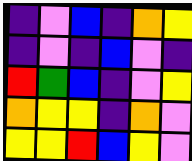[["indigo", "violet", "blue", "indigo", "orange", "yellow"], ["indigo", "violet", "indigo", "blue", "violet", "indigo"], ["red", "green", "blue", "indigo", "violet", "yellow"], ["orange", "yellow", "yellow", "indigo", "orange", "violet"], ["yellow", "yellow", "red", "blue", "yellow", "violet"]]